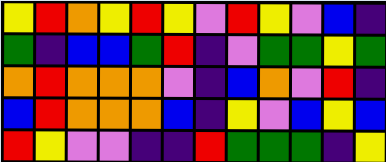[["yellow", "red", "orange", "yellow", "red", "yellow", "violet", "red", "yellow", "violet", "blue", "indigo"], ["green", "indigo", "blue", "blue", "green", "red", "indigo", "violet", "green", "green", "yellow", "green"], ["orange", "red", "orange", "orange", "orange", "violet", "indigo", "blue", "orange", "violet", "red", "indigo"], ["blue", "red", "orange", "orange", "orange", "blue", "indigo", "yellow", "violet", "blue", "yellow", "blue"], ["red", "yellow", "violet", "violet", "indigo", "indigo", "red", "green", "green", "green", "indigo", "yellow"]]